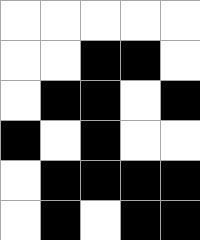[["white", "white", "white", "white", "white"], ["white", "white", "black", "black", "white"], ["white", "black", "black", "white", "black"], ["black", "white", "black", "white", "white"], ["white", "black", "black", "black", "black"], ["white", "black", "white", "black", "black"]]